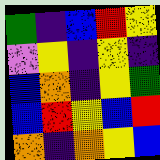[["green", "indigo", "blue", "red", "yellow"], ["violet", "yellow", "indigo", "yellow", "indigo"], ["blue", "orange", "indigo", "yellow", "green"], ["blue", "red", "yellow", "blue", "red"], ["orange", "indigo", "orange", "yellow", "blue"]]